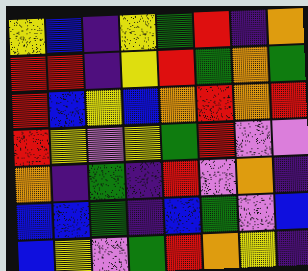[["yellow", "blue", "indigo", "yellow", "green", "red", "indigo", "orange"], ["red", "red", "indigo", "yellow", "red", "green", "orange", "green"], ["red", "blue", "yellow", "blue", "orange", "red", "orange", "red"], ["red", "yellow", "violet", "yellow", "green", "red", "violet", "violet"], ["orange", "indigo", "green", "indigo", "red", "violet", "orange", "indigo"], ["blue", "blue", "green", "indigo", "blue", "green", "violet", "blue"], ["blue", "yellow", "violet", "green", "red", "orange", "yellow", "indigo"]]